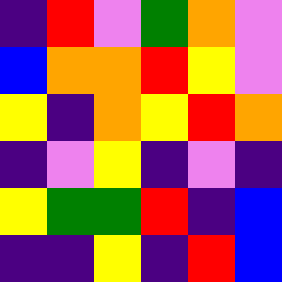[["indigo", "red", "violet", "green", "orange", "violet"], ["blue", "orange", "orange", "red", "yellow", "violet"], ["yellow", "indigo", "orange", "yellow", "red", "orange"], ["indigo", "violet", "yellow", "indigo", "violet", "indigo"], ["yellow", "green", "green", "red", "indigo", "blue"], ["indigo", "indigo", "yellow", "indigo", "red", "blue"]]